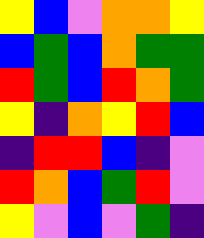[["yellow", "blue", "violet", "orange", "orange", "yellow"], ["blue", "green", "blue", "orange", "green", "green"], ["red", "green", "blue", "red", "orange", "green"], ["yellow", "indigo", "orange", "yellow", "red", "blue"], ["indigo", "red", "red", "blue", "indigo", "violet"], ["red", "orange", "blue", "green", "red", "violet"], ["yellow", "violet", "blue", "violet", "green", "indigo"]]